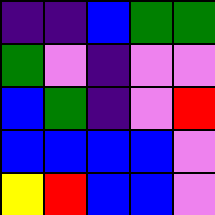[["indigo", "indigo", "blue", "green", "green"], ["green", "violet", "indigo", "violet", "violet"], ["blue", "green", "indigo", "violet", "red"], ["blue", "blue", "blue", "blue", "violet"], ["yellow", "red", "blue", "blue", "violet"]]